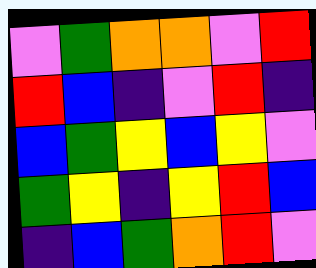[["violet", "green", "orange", "orange", "violet", "red"], ["red", "blue", "indigo", "violet", "red", "indigo"], ["blue", "green", "yellow", "blue", "yellow", "violet"], ["green", "yellow", "indigo", "yellow", "red", "blue"], ["indigo", "blue", "green", "orange", "red", "violet"]]